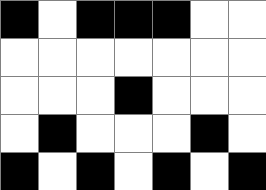[["black", "white", "black", "black", "black", "white", "white"], ["white", "white", "white", "white", "white", "white", "white"], ["white", "white", "white", "black", "white", "white", "white"], ["white", "black", "white", "white", "white", "black", "white"], ["black", "white", "black", "white", "black", "white", "black"]]